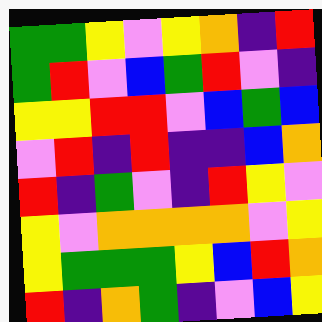[["green", "green", "yellow", "violet", "yellow", "orange", "indigo", "red"], ["green", "red", "violet", "blue", "green", "red", "violet", "indigo"], ["yellow", "yellow", "red", "red", "violet", "blue", "green", "blue"], ["violet", "red", "indigo", "red", "indigo", "indigo", "blue", "orange"], ["red", "indigo", "green", "violet", "indigo", "red", "yellow", "violet"], ["yellow", "violet", "orange", "orange", "orange", "orange", "violet", "yellow"], ["yellow", "green", "green", "green", "yellow", "blue", "red", "orange"], ["red", "indigo", "orange", "green", "indigo", "violet", "blue", "yellow"]]